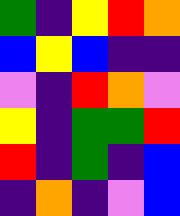[["green", "indigo", "yellow", "red", "orange"], ["blue", "yellow", "blue", "indigo", "indigo"], ["violet", "indigo", "red", "orange", "violet"], ["yellow", "indigo", "green", "green", "red"], ["red", "indigo", "green", "indigo", "blue"], ["indigo", "orange", "indigo", "violet", "blue"]]